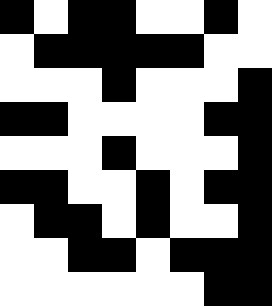[["black", "white", "black", "black", "white", "white", "black", "white"], ["white", "black", "black", "black", "black", "black", "white", "white"], ["white", "white", "white", "black", "white", "white", "white", "black"], ["black", "black", "white", "white", "white", "white", "black", "black"], ["white", "white", "white", "black", "white", "white", "white", "black"], ["black", "black", "white", "white", "black", "white", "black", "black"], ["white", "black", "black", "white", "black", "white", "white", "black"], ["white", "white", "black", "black", "white", "black", "black", "black"], ["white", "white", "white", "white", "white", "white", "black", "black"]]